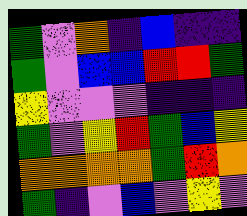[["green", "violet", "orange", "indigo", "blue", "indigo", "indigo"], ["green", "violet", "blue", "blue", "red", "red", "green"], ["yellow", "violet", "violet", "violet", "indigo", "indigo", "indigo"], ["green", "violet", "yellow", "red", "green", "blue", "yellow"], ["orange", "orange", "orange", "orange", "green", "red", "orange"], ["green", "indigo", "violet", "blue", "violet", "yellow", "violet"]]